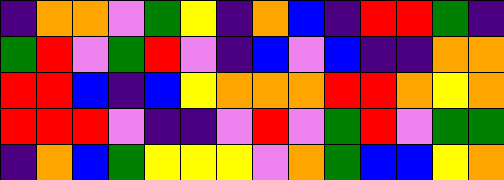[["indigo", "orange", "orange", "violet", "green", "yellow", "indigo", "orange", "blue", "indigo", "red", "red", "green", "indigo"], ["green", "red", "violet", "green", "red", "violet", "indigo", "blue", "violet", "blue", "indigo", "indigo", "orange", "orange"], ["red", "red", "blue", "indigo", "blue", "yellow", "orange", "orange", "orange", "red", "red", "orange", "yellow", "orange"], ["red", "red", "red", "violet", "indigo", "indigo", "violet", "red", "violet", "green", "red", "violet", "green", "green"], ["indigo", "orange", "blue", "green", "yellow", "yellow", "yellow", "violet", "orange", "green", "blue", "blue", "yellow", "orange"]]